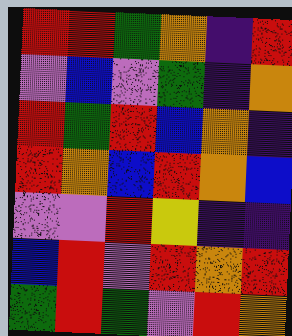[["red", "red", "green", "orange", "indigo", "red"], ["violet", "blue", "violet", "green", "indigo", "orange"], ["red", "green", "red", "blue", "orange", "indigo"], ["red", "orange", "blue", "red", "orange", "blue"], ["violet", "violet", "red", "yellow", "indigo", "indigo"], ["blue", "red", "violet", "red", "orange", "red"], ["green", "red", "green", "violet", "red", "orange"]]